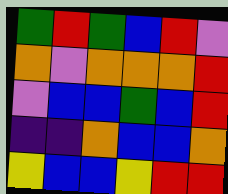[["green", "red", "green", "blue", "red", "violet"], ["orange", "violet", "orange", "orange", "orange", "red"], ["violet", "blue", "blue", "green", "blue", "red"], ["indigo", "indigo", "orange", "blue", "blue", "orange"], ["yellow", "blue", "blue", "yellow", "red", "red"]]